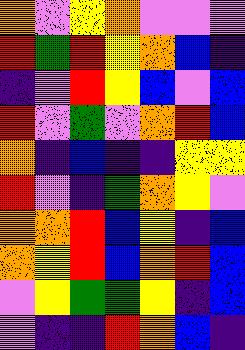[["orange", "violet", "yellow", "orange", "violet", "violet", "violet"], ["red", "green", "red", "yellow", "orange", "blue", "indigo"], ["indigo", "violet", "red", "yellow", "blue", "violet", "blue"], ["red", "violet", "green", "violet", "orange", "red", "blue"], ["orange", "indigo", "blue", "indigo", "indigo", "yellow", "yellow"], ["red", "violet", "indigo", "green", "orange", "yellow", "violet"], ["orange", "orange", "red", "blue", "yellow", "indigo", "blue"], ["orange", "yellow", "red", "blue", "orange", "red", "blue"], ["violet", "yellow", "green", "green", "yellow", "indigo", "blue"], ["violet", "indigo", "indigo", "red", "orange", "blue", "indigo"]]